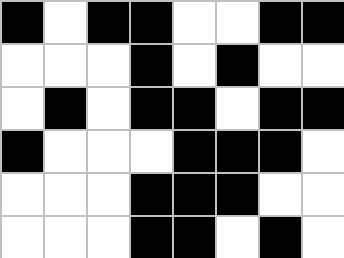[["black", "white", "black", "black", "white", "white", "black", "black"], ["white", "white", "white", "black", "white", "black", "white", "white"], ["white", "black", "white", "black", "black", "white", "black", "black"], ["black", "white", "white", "white", "black", "black", "black", "white"], ["white", "white", "white", "black", "black", "black", "white", "white"], ["white", "white", "white", "black", "black", "white", "black", "white"]]